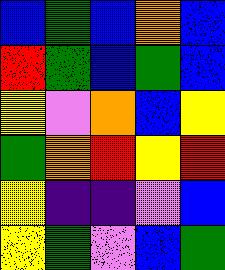[["blue", "green", "blue", "orange", "blue"], ["red", "green", "blue", "green", "blue"], ["yellow", "violet", "orange", "blue", "yellow"], ["green", "orange", "red", "yellow", "red"], ["yellow", "indigo", "indigo", "violet", "blue"], ["yellow", "green", "violet", "blue", "green"]]